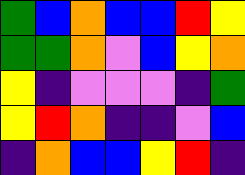[["green", "blue", "orange", "blue", "blue", "red", "yellow"], ["green", "green", "orange", "violet", "blue", "yellow", "orange"], ["yellow", "indigo", "violet", "violet", "violet", "indigo", "green"], ["yellow", "red", "orange", "indigo", "indigo", "violet", "blue"], ["indigo", "orange", "blue", "blue", "yellow", "red", "indigo"]]